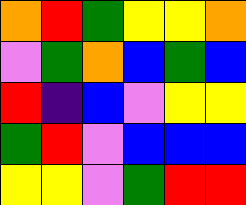[["orange", "red", "green", "yellow", "yellow", "orange"], ["violet", "green", "orange", "blue", "green", "blue"], ["red", "indigo", "blue", "violet", "yellow", "yellow"], ["green", "red", "violet", "blue", "blue", "blue"], ["yellow", "yellow", "violet", "green", "red", "red"]]